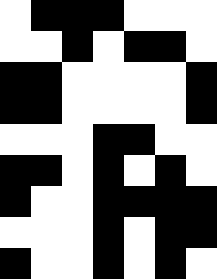[["white", "black", "black", "black", "white", "white", "white"], ["white", "white", "black", "white", "black", "black", "white"], ["black", "black", "white", "white", "white", "white", "black"], ["black", "black", "white", "white", "white", "white", "black"], ["white", "white", "white", "black", "black", "white", "white"], ["black", "black", "white", "black", "white", "black", "white"], ["black", "white", "white", "black", "black", "black", "black"], ["white", "white", "white", "black", "white", "black", "black"], ["black", "white", "white", "black", "white", "black", "white"]]